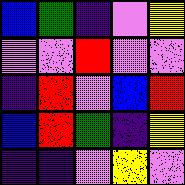[["blue", "green", "indigo", "violet", "yellow"], ["violet", "violet", "red", "violet", "violet"], ["indigo", "red", "violet", "blue", "red"], ["blue", "red", "green", "indigo", "yellow"], ["indigo", "indigo", "violet", "yellow", "violet"]]